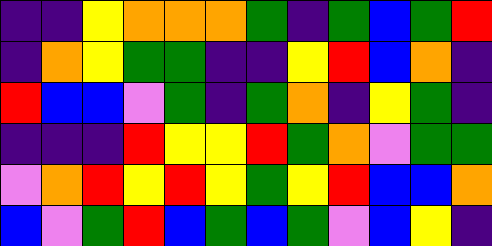[["indigo", "indigo", "yellow", "orange", "orange", "orange", "green", "indigo", "green", "blue", "green", "red"], ["indigo", "orange", "yellow", "green", "green", "indigo", "indigo", "yellow", "red", "blue", "orange", "indigo"], ["red", "blue", "blue", "violet", "green", "indigo", "green", "orange", "indigo", "yellow", "green", "indigo"], ["indigo", "indigo", "indigo", "red", "yellow", "yellow", "red", "green", "orange", "violet", "green", "green"], ["violet", "orange", "red", "yellow", "red", "yellow", "green", "yellow", "red", "blue", "blue", "orange"], ["blue", "violet", "green", "red", "blue", "green", "blue", "green", "violet", "blue", "yellow", "indigo"]]